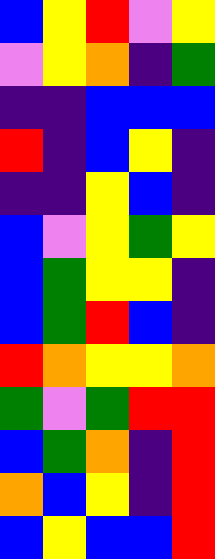[["blue", "yellow", "red", "violet", "yellow"], ["violet", "yellow", "orange", "indigo", "green"], ["indigo", "indigo", "blue", "blue", "blue"], ["red", "indigo", "blue", "yellow", "indigo"], ["indigo", "indigo", "yellow", "blue", "indigo"], ["blue", "violet", "yellow", "green", "yellow"], ["blue", "green", "yellow", "yellow", "indigo"], ["blue", "green", "red", "blue", "indigo"], ["red", "orange", "yellow", "yellow", "orange"], ["green", "violet", "green", "red", "red"], ["blue", "green", "orange", "indigo", "red"], ["orange", "blue", "yellow", "indigo", "red"], ["blue", "yellow", "blue", "blue", "red"]]